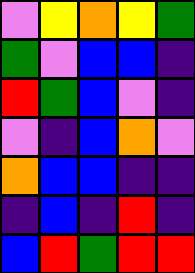[["violet", "yellow", "orange", "yellow", "green"], ["green", "violet", "blue", "blue", "indigo"], ["red", "green", "blue", "violet", "indigo"], ["violet", "indigo", "blue", "orange", "violet"], ["orange", "blue", "blue", "indigo", "indigo"], ["indigo", "blue", "indigo", "red", "indigo"], ["blue", "red", "green", "red", "red"]]